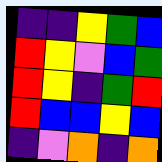[["indigo", "indigo", "yellow", "green", "blue"], ["red", "yellow", "violet", "blue", "green"], ["red", "yellow", "indigo", "green", "red"], ["red", "blue", "blue", "yellow", "blue"], ["indigo", "violet", "orange", "indigo", "orange"]]